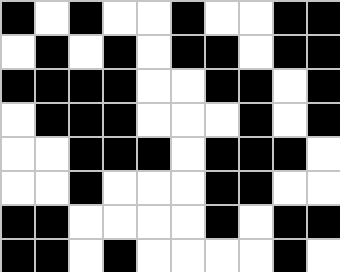[["black", "white", "black", "white", "white", "black", "white", "white", "black", "black"], ["white", "black", "white", "black", "white", "black", "black", "white", "black", "black"], ["black", "black", "black", "black", "white", "white", "black", "black", "white", "black"], ["white", "black", "black", "black", "white", "white", "white", "black", "white", "black"], ["white", "white", "black", "black", "black", "white", "black", "black", "black", "white"], ["white", "white", "black", "white", "white", "white", "black", "black", "white", "white"], ["black", "black", "white", "white", "white", "white", "black", "white", "black", "black"], ["black", "black", "white", "black", "white", "white", "white", "white", "black", "white"]]